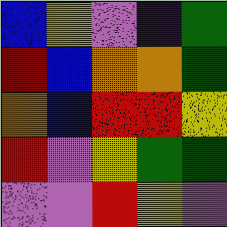[["blue", "yellow", "violet", "indigo", "green"], ["red", "blue", "orange", "orange", "green"], ["orange", "blue", "red", "red", "yellow"], ["red", "violet", "yellow", "green", "green"], ["violet", "violet", "red", "yellow", "violet"]]